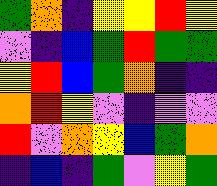[["green", "orange", "indigo", "yellow", "yellow", "red", "yellow"], ["violet", "indigo", "blue", "green", "red", "green", "green"], ["yellow", "red", "blue", "green", "orange", "indigo", "indigo"], ["orange", "red", "yellow", "violet", "indigo", "violet", "violet"], ["red", "violet", "orange", "yellow", "blue", "green", "orange"], ["indigo", "blue", "indigo", "green", "violet", "yellow", "green"]]